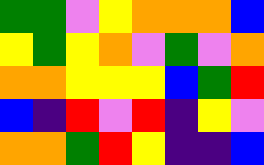[["green", "green", "violet", "yellow", "orange", "orange", "orange", "blue"], ["yellow", "green", "yellow", "orange", "violet", "green", "violet", "orange"], ["orange", "orange", "yellow", "yellow", "yellow", "blue", "green", "red"], ["blue", "indigo", "red", "violet", "red", "indigo", "yellow", "violet"], ["orange", "orange", "green", "red", "yellow", "indigo", "indigo", "blue"]]